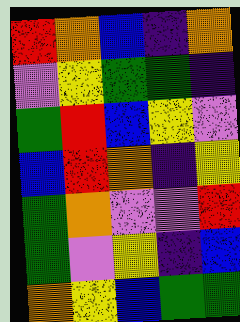[["red", "orange", "blue", "indigo", "orange"], ["violet", "yellow", "green", "green", "indigo"], ["green", "red", "blue", "yellow", "violet"], ["blue", "red", "orange", "indigo", "yellow"], ["green", "orange", "violet", "violet", "red"], ["green", "violet", "yellow", "indigo", "blue"], ["orange", "yellow", "blue", "green", "green"]]